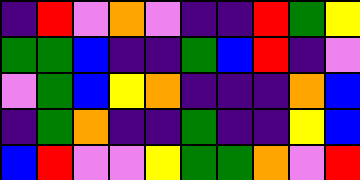[["indigo", "red", "violet", "orange", "violet", "indigo", "indigo", "red", "green", "yellow"], ["green", "green", "blue", "indigo", "indigo", "green", "blue", "red", "indigo", "violet"], ["violet", "green", "blue", "yellow", "orange", "indigo", "indigo", "indigo", "orange", "blue"], ["indigo", "green", "orange", "indigo", "indigo", "green", "indigo", "indigo", "yellow", "blue"], ["blue", "red", "violet", "violet", "yellow", "green", "green", "orange", "violet", "red"]]